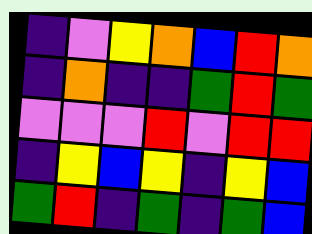[["indigo", "violet", "yellow", "orange", "blue", "red", "orange"], ["indigo", "orange", "indigo", "indigo", "green", "red", "green"], ["violet", "violet", "violet", "red", "violet", "red", "red"], ["indigo", "yellow", "blue", "yellow", "indigo", "yellow", "blue"], ["green", "red", "indigo", "green", "indigo", "green", "blue"]]